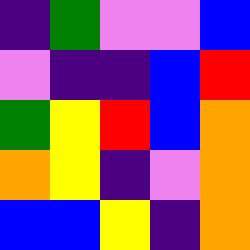[["indigo", "green", "violet", "violet", "blue"], ["violet", "indigo", "indigo", "blue", "red"], ["green", "yellow", "red", "blue", "orange"], ["orange", "yellow", "indigo", "violet", "orange"], ["blue", "blue", "yellow", "indigo", "orange"]]